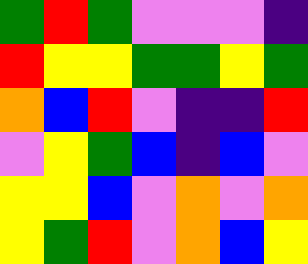[["green", "red", "green", "violet", "violet", "violet", "indigo"], ["red", "yellow", "yellow", "green", "green", "yellow", "green"], ["orange", "blue", "red", "violet", "indigo", "indigo", "red"], ["violet", "yellow", "green", "blue", "indigo", "blue", "violet"], ["yellow", "yellow", "blue", "violet", "orange", "violet", "orange"], ["yellow", "green", "red", "violet", "orange", "blue", "yellow"]]